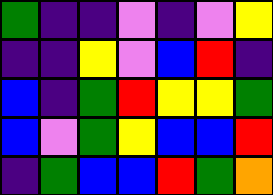[["green", "indigo", "indigo", "violet", "indigo", "violet", "yellow"], ["indigo", "indigo", "yellow", "violet", "blue", "red", "indigo"], ["blue", "indigo", "green", "red", "yellow", "yellow", "green"], ["blue", "violet", "green", "yellow", "blue", "blue", "red"], ["indigo", "green", "blue", "blue", "red", "green", "orange"]]